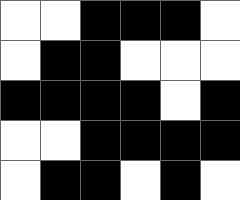[["white", "white", "black", "black", "black", "white"], ["white", "black", "black", "white", "white", "white"], ["black", "black", "black", "black", "white", "black"], ["white", "white", "black", "black", "black", "black"], ["white", "black", "black", "white", "black", "white"]]